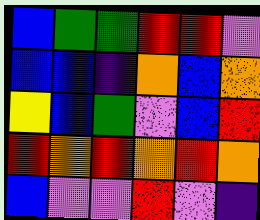[["blue", "green", "green", "red", "red", "violet"], ["blue", "blue", "indigo", "orange", "blue", "orange"], ["yellow", "blue", "green", "violet", "blue", "red"], ["red", "orange", "red", "orange", "red", "orange"], ["blue", "violet", "violet", "red", "violet", "indigo"]]